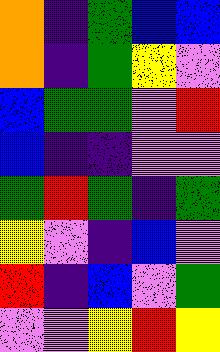[["orange", "indigo", "green", "blue", "blue"], ["orange", "indigo", "green", "yellow", "violet"], ["blue", "green", "green", "violet", "red"], ["blue", "indigo", "indigo", "violet", "violet"], ["green", "red", "green", "indigo", "green"], ["yellow", "violet", "indigo", "blue", "violet"], ["red", "indigo", "blue", "violet", "green"], ["violet", "violet", "yellow", "red", "yellow"]]